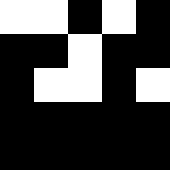[["white", "white", "black", "white", "black"], ["black", "black", "white", "black", "black"], ["black", "white", "white", "black", "white"], ["black", "black", "black", "black", "black"], ["black", "black", "black", "black", "black"]]